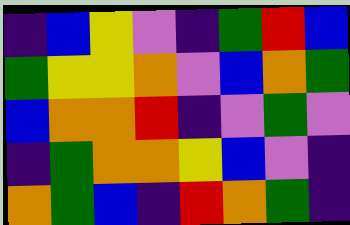[["indigo", "blue", "yellow", "violet", "indigo", "green", "red", "blue"], ["green", "yellow", "yellow", "orange", "violet", "blue", "orange", "green"], ["blue", "orange", "orange", "red", "indigo", "violet", "green", "violet"], ["indigo", "green", "orange", "orange", "yellow", "blue", "violet", "indigo"], ["orange", "green", "blue", "indigo", "red", "orange", "green", "indigo"]]